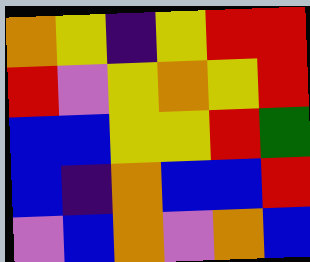[["orange", "yellow", "indigo", "yellow", "red", "red"], ["red", "violet", "yellow", "orange", "yellow", "red"], ["blue", "blue", "yellow", "yellow", "red", "green"], ["blue", "indigo", "orange", "blue", "blue", "red"], ["violet", "blue", "orange", "violet", "orange", "blue"]]